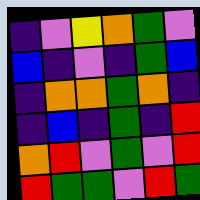[["indigo", "violet", "yellow", "orange", "green", "violet"], ["blue", "indigo", "violet", "indigo", "green", "blue"], ["indigo", "orange", "orange", "green", "orange", "indigo"], ["indigo", "blue", "indigo", "green", "indigo", "red"], ["orange", "red", "violet", "green", "violet", "red"], ["red", "green", "green", "violet", "red", "green"]]